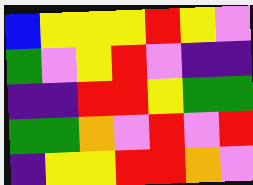[["blue", "yellow", "yellow", "yellow", "red", "yellow", "violet"], ["green", "violet", "yellow", "red", "violet", "indigo", "indigo"], ["indigo", "indigo", "red", "red", "yellow", "green", "green"], ["green", "green", "orange", "violet", "red", "violet", "red"], ["indigo", "yellow", "yellow", "red", "red", "orange", "violet"]]